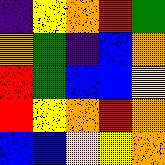[["indigo", "yellow", "orange", "red", "green"], ["orange", "green", "indigo", "blue", "orange"], ["red", "green", "blue", "blue", "yellow"], ["red", "yellow", "orange", "red", "orange"], ["blue", "blue", "yellow", "yellow", "orange"]]